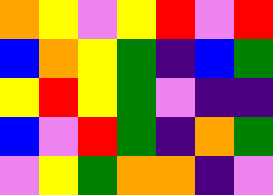[["orange", "yellow", "violet", "yellow", "red", "violet", "red"], ["blue", "orange", "yellow", "green", "indigo", "blue", "green"], ["yellow", "red", "yellow", "green", "violet", "indigo", "indigo"], ["blue", "violet", "red", "green", "indigo", "orange", "green"], ["violet", "yellow", "green", "orange", "orange", "indigo", "violet"]]